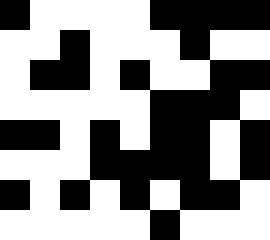[["black", "white", "white", "white", "white", "black", "black", "black", "black"], ["white", "white", "black", "white", "white", "white", "black", "white", "white"], ["white", "black", "black", "white", "black", "white", "white", "black", "black"], ["white", "white", "white", "white", "white", "black", "black", "black", "white"], ["black", "black", "white", "black", "white", "black", "black", "white", "black"], ["white", "white", "white", "black", "black", "black", "black", "white", "black"], ["black", "white", "black", "white", "black", "white", "black", "black", "white"], ["white", "white", "white", "white", "white", "black", "white", "white", "white"]]